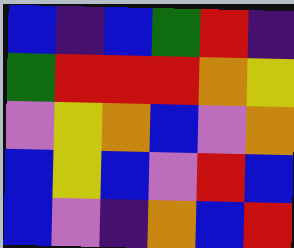[["blue", "indigo", "blue", "green", "red", "indigo"], ["green", "red", "red", "red", "orange", "yellow"], ["violet", "yellow", "orange", "blue", "violet", "orange"], ["blue", "yellow", "blue", "violet", "red", "blue"], ["blue", "violet", "indigo", "orange", "blue", "red"]]